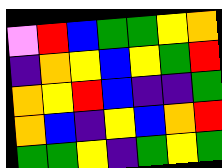[["violet", "red", "blue", "green", "green", "yellow", "orange"], ["indigo", "orange", "yellow", "blue", "yellow", "green", "red"], ["orange", "yellow", "red", "blue", "indigo", "indigo", "green"], ["orange", "blue", "indigo", "yellow", "blue", "orange", "red"], ["green", "green", "yellow", "indigo", "green", "yellow", "green"]]